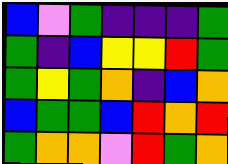[["blue", "violet", "green", "indigo", "indigo", "indigo", "green"], ["green", "indigo", "blue", "yellow", "yellow", "red", "green"], ["green", "yellow", "green", "orange", "indigo", "blue", "orange"], ["blue", "green", "green", "blue", "red", "orange", "red"], ["green", "orange", "orange", "violet", "red", "green", "orange"]]